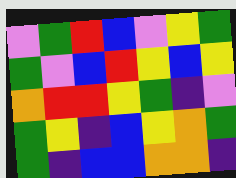[["violet", "green", "red", "blue", "violet", "yellow", "green"], ["green", "violet", "blue", "red", "yellow", "blue", "yellow"], ["orange", "red", "red", "yellow", "green", "indigo", "violet"], ["green", "yellow", "indigo", "blue", "yellow", "orange", "green"], ["green", "indigo", "blue", "blue", "orange", "orange", "indigo"]]